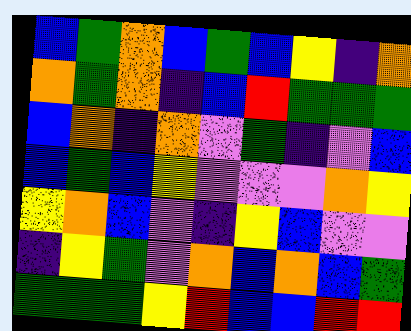[["blue", "green", "orange", "blue", "green", "blue", "yellow", "indigo", "orange"], ["orange", "green", "orange", "indigo", "blue", "red", "green", "green", "green"], ["blue", "orange", "indigo", "orange", "violet", "green", "indigo", "violet", "blue"], ["blue", "green", "blue", "yellow", "violet", "violet", "violet", "orange", "yellow"], ["yellow", "orange", "blue", "violet", "indigo", "yellow", "blue", "violet", "violet"], ["indigo", "yellow", "green", "violet", "orange", "blue", "orange", "blue", "green"], ["green", "green", "green", "yellow", "red", "blue", "blue", "red", "red"]]